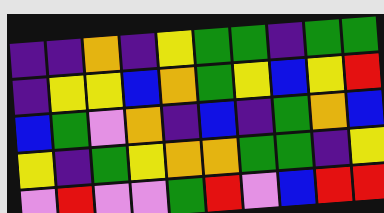[["indigo", "indigo", "orange", "indigo", "yellow", "green", "green", "indigo", "green", "green"], ["indigo", "yellow", "yellow", "blue", "orange", "green", "yellow", "blue", "yellow", "red"], ["blue", "green", "violet", "orange", "indigo", "blue", "indigo", "green", "orange", "blue"], ["yellow", "indigo", "green", "yellow", "orange", "orange", "green", "green", "indigo", "yellow"], ["violet", "red", "violet", "violet", "green", "red", "violet", "blue", "red", "red"]]